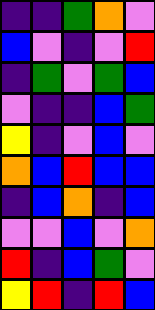[["indigo", "indigo", "green", "orange", "violet"], ["blue", "violet", "indigo", "violet", "red"], ["indigo", "green", "violet", "green", "blue"], ["violet", "indigo", "indigo", "blue", "green"], ["yellow", "indigo", "violet", "blue", "violet"], ["orange", "blue", "red", "blue", "blue"], ["indigo", "blue", "orange", "indigo", "blue"], ["violet", "violet", "blue", "violet", "orange"], ["red", "indigo", "blue", "green", "violet"], ["yellow", "red", "indigo", "red", "blue"]]